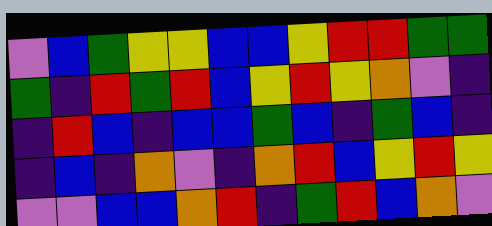[["violet", "blue", "green", "yellow", "yellow", "blue", "blue", "yellow", "red", "red", "green", "green"], ["green", "indigo", "red", "green", "red", "blue", "yellow", "red", "yellow", "orange", "violet", "indigo"], ["indigo", "red", "blue", "indigo", "blue", "blue", "green", "blue", "indigo", "green", "blue", "indigo"], ["indigo", "blue", "indigo", "orange", "violet", "indigo", "orange", "red", "blue", "yellow", "red", "yellow"], ["violet", "violet", "blue", "blue", "orange", "red", "indigo", "green", "red", "blue", "orange", "violet"]]